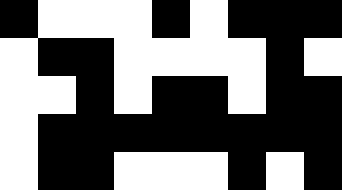[["black", "white", "white", "white", "black", "white", "black", "black", "black"], ["white", "black", "black", "white", "white", "white", "white", "black", "white"], ["white", "white", "black", "white", "black", "black", "white", "black", "black"], ["white", "black", "black", "black", "black", "black", "black", "black", "black"], ["white", "black", "black", "white", "white", "white", "black", "white", "black"]]